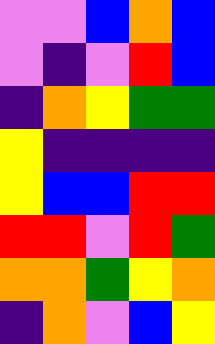[["violet", "violet", "blue", "orange", "blue"], ["violet", "indigo", "violet", "red", "blue"], ["indigo", "orange", "yellow", "green", "green"], ["yellow", "indigo", "indigo", "indigo", "indigo"], ["yellow", "blue", "blue", "red", "red"], ["red", "red", "violet", "red", "green"], ["orange", "orange", "green", "yellow", "orange"], ["indigo", "orange", "violet", "blue", "yellow"]]